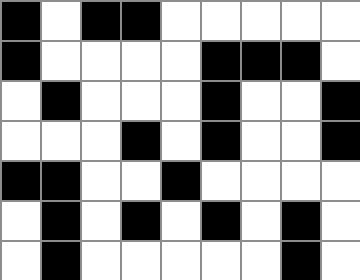[["black", "white", "black", "black", "white", "white", "white", "white", "white"], ["black", "white", "white", "white", "white", "black", "black", "black", "white"], ["white", "black", "white", "white", "white", "black", "white", "white", "black"], ["white", "white", "white", "black", "white", "black", "white", "white", "black"], ["black", "black", "white", "white", "black", "white", "white", "white", "white"], ["white", "black", "white", "black", "white", "black", "white", "black", "white"], ["white", "black", "white", "white", "white", "white", "white", "black", "white"]]